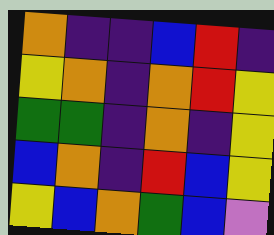[["orange", "indigo", "indigo", "blue", "red", "indigo"], ["yellow", "orange", "indigo", "orange", "red", "yellow"], ["green", "green", "indigo", "orange", "indigo", "yellow"], ["blue", "orange", "indigo", "red", "blue", "yellow"], ["yellow", "blue", "orange", "green", "blue", "violet"]]